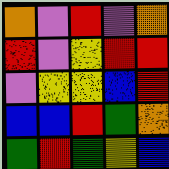[["orange", "violet", "red", "violet", "orange"], ["red", "violet", "yellow", "red", "red"], ["violet", "yellow", "yellow", "blue", "red"], ["blue", "blue", "red", "green", "orange"], ["green", "red", "green", "yellow", "blue"]]